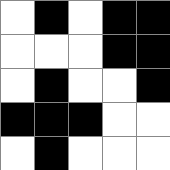[["white", "black", "white", "black", "black"], ["white", "white", "white", "black", "black"], ["white", "black", "white", "white", "black"], ["black", "black", "black", "white", "white"], ["white", "black", "white", "white", "white"]]